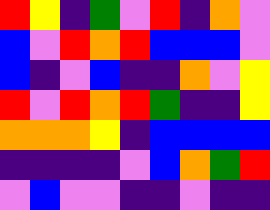[["red", "yellow", "indigo", "green", "violet", "red", "indigo", "orange", "violet"], ["blue", "violet", "red", "orange", "red", "blue", "blue", "blue", "violet"], ["blue", "indigo", "violet", "blue", "indigo", "indigo", "orange", "violet", "yellow"], ["red", "violet", "red", "orange", "red", "green", "indigo", "indigo", "yellow"], ["orange", "orange", "orange", "yellow", "indigo", "blue", "blue", "blue", "blue"], ["indigo", "indigo", "indigo", "indigo", "violet", "blue", "orange", "green", "red"], ["violet", "blue", "violet", "violet", "indigo", "indigo", "violet", "indigo", "indigo"]]